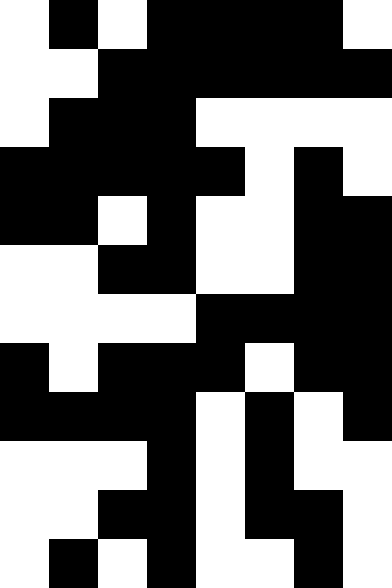[["white", "black", "white", "black", "black", "black", "black", "white"], ["white", "white", "black", "black", "black", "black", "black", "black"], ["white", "black", "black", "black", "white", "white", "white", "white"], ["black", "black", "black", "black", "black", "white", "black", "white"], ["black", "black", "white", "black", "white", "white", "black", "black"], ["white", "white", "black", "black", "white", "white", "black", "black"], ["white", "white", "white", "white", "black", "black", "black", "black"], ["black", "white", "black", "black", "black", "white", "black", "black"], ["black", "black", "black", "black", "white", "black", "white", "black"], ["white", "white", "white", "black", "white", "black", "white", "white"], ["white", "white", "black", "black", "white", "black", "black", "white"], ["white", "black", "white", "black", "white", "white", "black", "white"]]